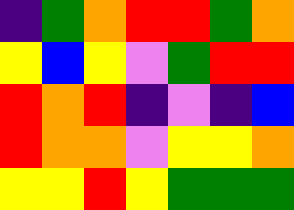[["indigo", "green", "orange", "red", "red", "green", "orange"], ["yellow", "blue", "yellow", "violet", "green", "red", "red"], ["red", "orange", "red", "indigo", "violet", "indigo", "blue"], ["red", "orange", "orange", "violet", "yellow", "yellow", "orange"], ["yellow", "yellow", "red", "yellow", "green", "green", "green"]]